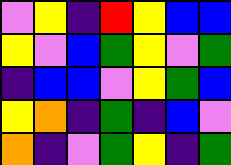[["violet", "yellow", "indigo", "red", "yellow", "blue", "blue"], ["yellow", "violet", "blue", "green", "yellow", "violet", "green"], ["indigo", "blue", "blue", "violet", "yellow", "green", "blue"], ["yellow", "orange", "indigo", "green", "indigo", "blue", "violet"], ["orange", "indigo", "violet", "green", "yellow", "indigo", "green"]]